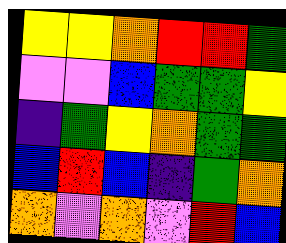[["yellow", "yellow", "orange", "red", "red", "green"], ["violet", "violet", "blue", "green", "green", "yellow"], ["indigo", "green", "yellow", "orange", "green", "green"], ["blue", "red", "blue", "indigo", "green", "orange"], ["orange", "violet", "orange", "violet", "red", "blue"]]